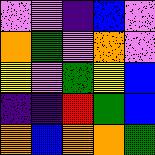[["violet", "violet", "indigo", "blue", "violet"], ["orange", "green", "violet", "orange", "violet"], ["yellow", "violet", "green", "yellow", "blue"], ["indigo", "indigo", "red", "green", "blue"], ["orange", "blue", "orange", "orange", "green"]]